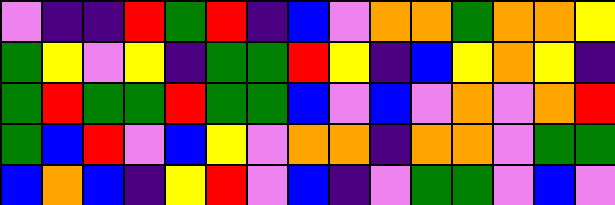[["violet", "indigo", "indigo", "red", "green", "red", "indigo", "blue", "violet", "orange", "orange", "green", "orange", "orange", "yellow"], ["green", "yellow", "violet", "yellow", "indigo", "green", "green", "red", "yellow", "indigo", "blue", "yellow", "orange", "yellow", "indigo"], ["green", "red", "green", "green", "red", "green", "green", "blue", "violet", "blue", "violet", "orange", "violet", "orange", "red"], ["green", "blue", "red", "violet", "blue", "yellow", "violet", "orange", "orange", "indigo", "orange", "orange", "violet", "green", "green"], ["blue", "orange", "blue", "indigo", "yellow", "red", "violet", "blue", "indigo", "violet", "green", "green", "violet", "blue", "violet"]]